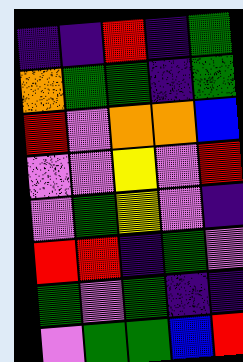[["indigo", "indigo", "red", "indigo", "green"], ["orange", "green", "green", "indigo", "green"], ["red", "violet", "orange", "orange", "blue"], ["violet", "violet", "yellow", "violet", "red"], ["violet", "green", "yellow", "violet", "indigo"], ["red", "red", "indigo", "green", "violet"], ["green", "violet", "green", "indigo", "indigo"], ["violet", "green", "green", "blue", "red"]]